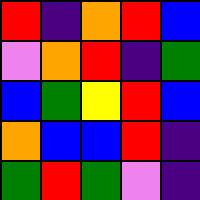[["red", "indigo", "orange", "red", "blue"], ["violet", "orange", "red", "indigo", "green"], ["blue", "green", "yellow", "red", "blue"], ["orange", "blue", "blue", "red", "indigo"], ["green", "red", "green", "violet", "indigo"]]